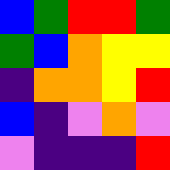[["blue", "green", "red", "red", "green"], ["green", "blue", "orange", "yellow", "yellow"], ["indigo", "orange", "orange", "yellow", "red"], ["blue", "indigo", "violet", "orange", "violet"], ["violet", "indigo", "indigo", "indigo", "red"]]